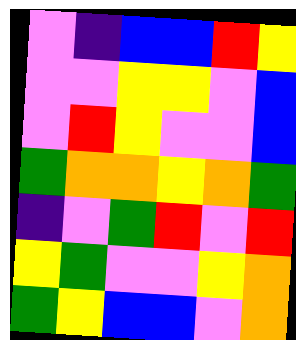[["violet", "indigo", "blue", "blue", "red", "yellow"], ["violet", "violet", "yellow", "yellow", "violet", "blue"], ["violet", "red", "yellow", "violet", "violet", "blue"], ["green", "orange", "orange", "yellow", "orange", "green"], ["indigo", "violet", "green", "red", "violet", "red"], ["yellow", "green", "violet", "violet", "yellow", "orange"], ["green", "yellow", "blue", "blue", "violet", "orange"]]